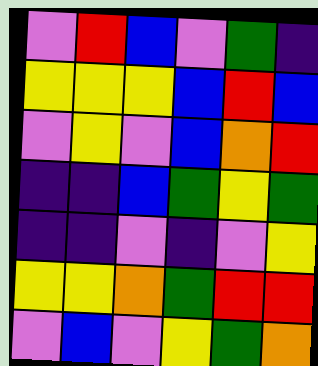[["violet", "red", "blue", "violet", "green", "indigo"], ["yellow", "yellow", "yellow", "blue", "red", "blue"], ["violet", "yellow", "violet", "blue", "orange", "red"], ["indigo", "indigo", "blue", "green", "yellow", "green"], ["indigo", "indigo", "violet", "indigo", "violet", "yellow"], ["yellow", "yellow", "orange", "green", "red", "red"], ["violet", "blue", "violet", "yellow", "green", "orange"]]